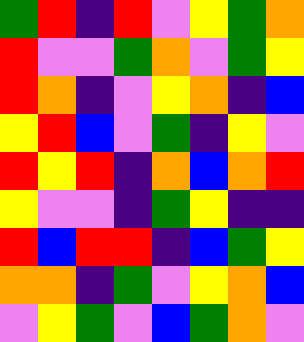[["green", "red", "indigo", "red", "violet", "yellow", "green", "orange"], ["red", "violet", "violet", "green", "orange", "violet", "green", "yellow"], ["red", "orange", "indigo", "violet", "yellow", "orange", "indigo", "blue"], ["yellow", "red", "blue", "violet", "green", "indigo", "yellow", "violet"], ["red", "yellow", "red", "indigo", "orange", "blue", "orange", "red"], ["yellow", "violet", "violet", "indigo", "green", "yellow", "indigo", "indigo"], ["red", "blue", "red", "red", "indigo", "blue", "green", "yellow"], ["orange", "orange", "indigo", "green", "violet", "yellow", "orange", "blue"], ["violet", "yellow", "green", "violet", "blue", "green", "orange", "violet"]]